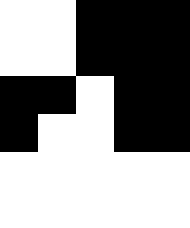[["white", "white", "black", "black", "black"], ["white", "white", "black", "black", "black"], ["black", "black", "white", "black", "black"], ["black", "white", "white", "black", "black"], ["white", "white", "white", "white", "white"], ["white", "white", "white", "white", "white"]]